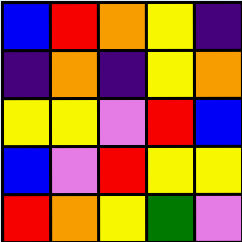[["blue", "red", "orange", "yellow", "indigo"], ["indigo", "orange", "indigo", "yellow", "orange"], ["yellow", "yellow", "violet", "red", "blue"], ["blue", "violet", "red", "yellow", "yellow"], ["red", "orange", "yellow", "green", "violet"]]